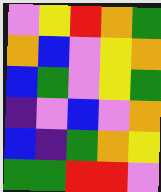[["violet", "yellow", "red", "orange", "green"], ["orange", "blue", "violet", "yellow", "orange"], ["blue", "green", "violet", "yellow", "green"], ["indigo", "violet", "blue", "violet", "orange"], ["blue", "indigo", "green", "orange", "yellow"], ["green", "green", "red", "red", "violet"]]